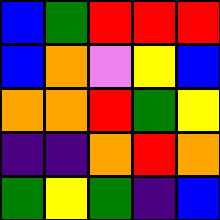[["blue", "green", "red", "red", "red"], ["blue", "orange", "violet", "yellow", "blue"], ["orange", "orange", "red", "green", "yellow"], ["indigo", "indigo", "orange", "red", "orange"], ["green", "yellow", "green", "indigo", "blue"]]